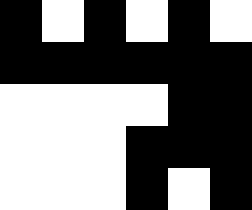[["black", "white", "black", "white", "black", "white"], ["black", "black", "black", "black", "black", "black"], ["white", "white", "white", "white", "black", "black"], ["white", "white", "white", "black", "black", "black"], ["white", "white", "white", "black", "white", "black"]]